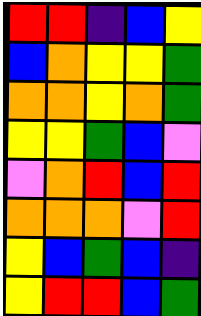[["red", "red", "indigo", "blue", "yellow"], ["blue", "orange", "yellow", "yellow", "green"], ["orange", "orange", "yellow", "orange", "green"], ["yellow", "yellow", "green", "blue", "violet"], ["violet", "orange", "red", "blue", "red"], ["orange", "orange", "orange", "violet", "red"], ["yellow", "blue", "green", "blue", "indigo"], ["yellow", "red", "red", "blue", "green"]]